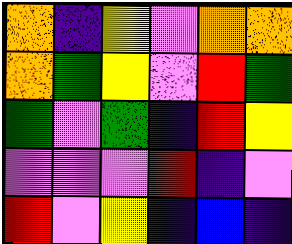[["orange", "indigo", "yellow", "violet", "orange", "orange"], ["orange", "green", "yellow", "violet", "red", "green"], ["green", "violet", "green", "indigo", "red", "yellow"], ["violet", "violet", "violet", "red", "indigo", "violet"], ["red", "violet", "yellow", "indigo", "blue", "indigo"]]